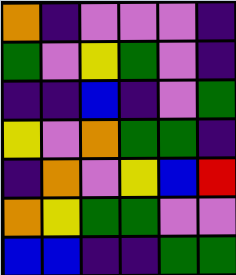[["orange", "indigo", "violet", "violet", "violet", "indigo"], ["green", "violet", "yellow", "green", "violet", "indigo"], ["indigo", "indigo", "blue", "indigo", "violet", "green"], ["yellow", "violet", "orange", "green", "green", "indigo"], ["indigo", "orange", "violet", "yellow", "blue", "red"], ["orange", "yellow", "green", "green", "violet", "violet"], ["blue", "blue", "indigo", "indigo", "green", "green"]]